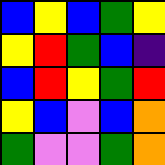[["blue", "yellow", "blue", "green", "yellow"], ["yellow", "red", "green", "blue", "indigo"], ["blue", "red", "yellow", "green", "red"], ["yellow", "blue", "violet", "blue", "orange"], ["green", "violet", "violet", "green", "orange"]]